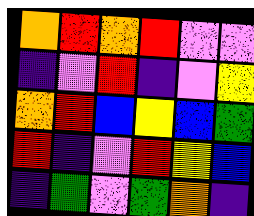[["orange", "red", "orange", "red", "violet", "violet"], ["indigo", "violet", "red", "indigo", "violet", "yellow"], ["orange", "red", "blue", "yellow", "blue", "green"], ["red", "indigo", "violet", "red", "yellow", "blue"], ["indigo", "green", "violet", "green", "orange", "indigo"]]